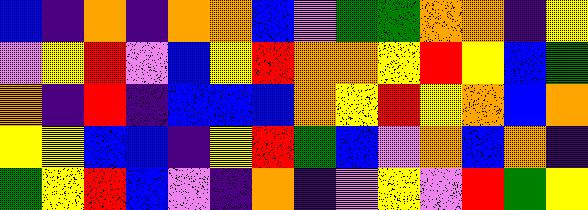[["blue", "indigo", "orange", "indigo", "orange", "orange", "blue", "violet", "green", "green", "orange", "orange", "indigo", "yellow"], ["violet", "yellow", "red", "violet", "blue", "yellow", "red", "orange", "orange", "yellow", "red", "yellow", "blue", "green"], ["orange", "indigo", "red", "indigo", "blue", "blue", "blue", "orange", "yellow", "red", "yellow", "orange", "blue", "orange"], ["yellow", "yellow", "blue", "blue", "indigo", "yellow", "red", "green", "blue", "violet", "orange", "blue", "orange", "indigo"], ["green", "yellow", "red", "blue", "violet", "indigo", "orange", "indigo", "violet", "yellow", "violet", "red", "green", "yellow"]]